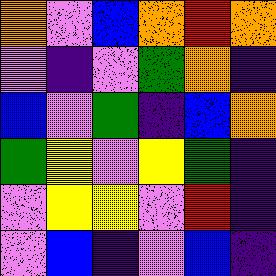[["orange", "violet", "blue", "orange", "red", "orange"], ["violet", "indigo", "violet", "green", "orange", "indigo"], ["blue", "violet", "green", "indigo", "blue", "orange"], ["green", "yellow", "violet", "yellow", "green", "indigo"], ["violet", "yellow", "yellow", "violet", "red", "indigo"], ["violet", "blue", "indigo", "violet", "blue", "indigo"]]